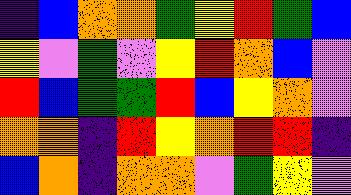[["indigo", "blue", "orange", "orange", "green", "yellow", "red", "green", "blue"], ["yellow", "violet", "green", "violet", "yellow", "red", "orange", "blue", "violet"], ["red", "blue", "green", "green", "red", "blue", "yellow", "orange", "violet"], ["orange", "orange", "indigo", "red", "yellow", "orange", "red", "red", "indigo"], ["blue", "orange", "indigo", "orange", "orange", "violet", "green", "yellow", "violet"]]